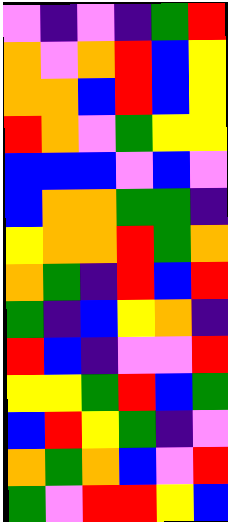[["violet", "indigo", "violet", "indigo", "green", "red"], ["orange", "violet", "orange", "red", "blue", "yellow"], ["orange", "orange", "blue", "red", "blue", "yellow"], ["red", "orange", "violet", "green", "yellow", "yellow"], ["blue", "blue", "blue", "violet", "blue", "violet"], ["blue", "orange", "orange", "green", "green", "indigo"], ["yellow", "orange", "orange", "red", "green", "orange"], ["orange", "green", "indigo", "red", "blue", "red"], ["green", "indigo", "blue", "yellow", "orange", "indigo"], ["red", "blue", "indigo", "violet", "violet", "red"], ["yellow", "yellow", "green", "red", "blue", "green"], ["blue", "red", "yellow", "green", "indigo", "violet"], ["orange", "green", "orange", "blue", "violet", "red"], ["green", "violet", "red", "red", "yellow", "blue"]]